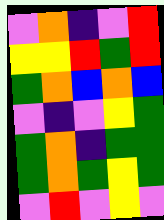[["violet", "orange", "indigo", "violet", "red"], ["yellow", "yellow", "red", "green", "red"], ["green", "orange", "blue", "orange", "blue"], ["violet", "indigo", "violet", "yellow", "green"], ["green", "orange", "indigo", "green", "green"], ["green", "orange", "green", "yellow", "green"], ["violet", "red", "violet", "yellow", "violet"]]